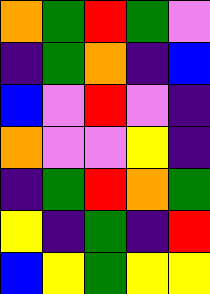[["orange", "green", "red", "green", "violet"], ["indigo", "green", "orange", "indigo", "blue"], ["blue", "violet", "red", "violet", "indigo"], ["orange", "violet", "violet", "yellow", "indigo"], ["indigo", "green", "red", "orange", "green"], ["yellow", "indigo", "green", "indigo", "red"], ["blue", "yellow", "green", "yellow", "yellow"]]